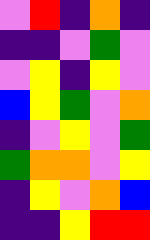[["violet", "red", "indigo", "orange", "indigo"], ["indigo", "indigo", "violet", "green", "violet"], ["violet", "yellow", "indigo", "yellow", "violet"], ["blue", "yellow", "green", "violet", "orange"], ["indigo", "violet", "yellow", "violet", "green"], ["green", "orange", "orange", "violet", "yellow"], ["indigo", "yellow", "violet", "orange", "blue"], ["indigo", "indigo", "yellow", "red", "red"]]